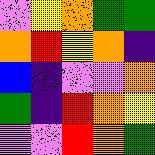[["violet", "yellow", "orange", "green", "green"], ["orange", "red", "yellow", "orange", "indigo"], ["blue", "indigo", "violet", "violet", "orange"], ["green", "indigo", "red", "orange", "yellow"], ["violet", "violet", "red", "orange", "green"]]